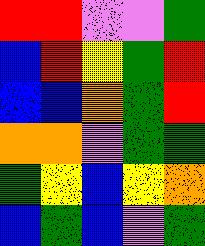[["red", "red", "violet", "violet", "green"], ["blue", "red", "yellow", "green", "red"], ["blue", "blue", "orange", "green", "red"], ["orange", "orange", "violet", "green", "green"], ["green", "yellow", "blue", "yellow", "orange"], ["blue", "green", "blue", "violet", "green"]]